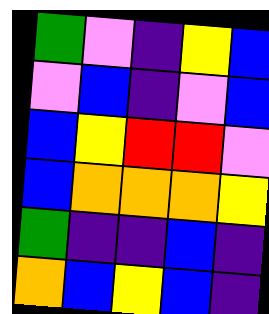[["green", "violet", "indigo", "yellow", "blue"], ["violet", "blue", "indigo", "violet", "blue"], ["blue", "yellow", "red", "red", "violet"], ["blue", "orange", "orange", "orange", "yellow"], ["green", "indigo", "indigo", "blue", "indigo"], ["orange", "blue", "yellow", "blue", "indigo"]]